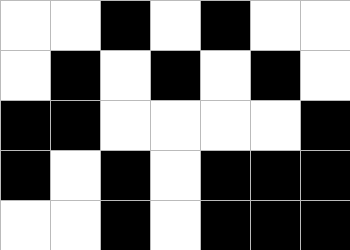[["white", "white", "black", "white", "black", "white", "white"], ["white", "black", "white", "black", "white", "black", "white"], ["black", "black", "white", "white", "white", "white", "black"], ["black", "white", "black", "white", "black", "black", "black"], ["white", "white", "black", "white", "black", "black", "black"]]